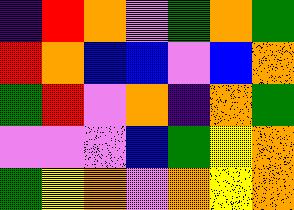[["indigo", "red", "orange", "violet", "green", "orange", "green"], ["red", "orange", "blue", "blue", "violet", "blue", "orange"], ["green", "red", "violet", "orange", "indigo", "orange", "green"], ["violet", "violet", "violet", "blue", "green", "yellow", "orange"], ["green", "yellow", "orange", "violet", "orange", "yellow", "orange"]]